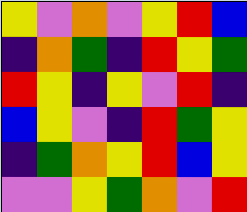[["yellow", "violet", "orange", "violet", "yellow", "red", "blue"], ["indigo", "orange", "green", "indigo", "red", "yellow", "green"], ["red", "yellow", "indigo", "yellow", "violet", "red", "indigo"], ["blue", "yellow", "violet", "indigo", "red", "green", "yellow"], ["indigo", "green", "orange", "yellow", "red", "blue", "yellow"], ["violet", "violet", "yellow", "green", "orange", "violet", "red"]]